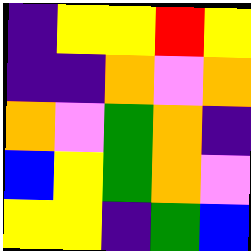[["indigo", "yellow", "yellow", "red", "yellow"], ["indigo", "indigo", "orange", "violet", "orange"], ["orange", "violet", "green", "orange", "indigo"], ["blue", "yellow", "green", "orange", "violet"], ["yellow", "yellow", "indigo", "green", "blue"]]